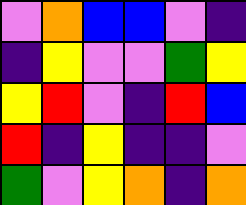[["violet", "orange", "blue", "blue", "violet", "indigo"], ["indigo", "yellow", "violet", "violet", "green", "yellow"], ["yellow", "red", "violet", "indigo", "red", "blue"], ["red", "indigo", "yellow", "indigo", "indigo", "violet"], ["green", "violet", "yellow", "orange", "indigo", "orange"]]